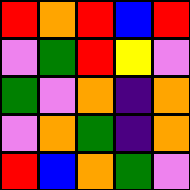[["red", "orange", "red", "blue", "red"], ["violet", "green", "red", "yellow", "violet"], ["green", "violet", "orange", "indigo", "orange"], ["violet", "orange", "green", "indigo", "orange"], ["red", "blue", "orange", "green", "violet"]]